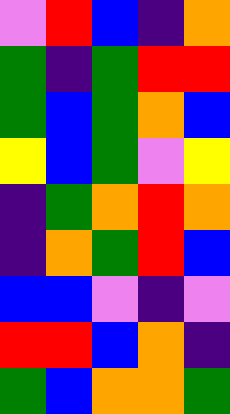[["violet", "red", "blue", "indigo", "orange"], ["green", "indigo", "green", "red", "red"], ["green", "blue", "green", "orange", "blue"], ["yellow", "blue", "green", "violet", "yellow"], ["indigo", "green", "orange", "red", "orange"], ["indigo", "orange", "green", "red", "blue"], ["blue", "blue", "violet", "indigo", "violet"], ["red", "red", "blue", "orange", "indigo"], ["green", "blue", "orange", "orange", "green"]]